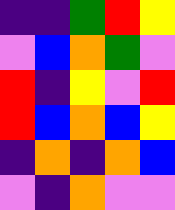[["indigo", "indigo", "green", "red", "yellow"], ["violet", "blue", "orange", "green", "violet"], ["red", "indigo", "yellow", "violet", "red"], ["red", "blue", "orange", "blue", "yellow"], ["indigo", "orange", "indigo", "orange", "blue"], ["violet", "indigo", "orange", "violet", "violet"]]